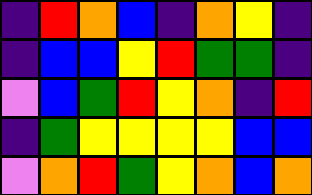[["indigo", "red", "orange", "blue", "indigo", "orange", "yellow", "indigo"], ["indigo", "blue", "blue", "yellow", "red", "green", "green", "indigo"], ["violet", "blue", "green", "red", "yellow", "orange", "indigo", "red"], ["indigo", "green", "yellow", "yellow", "yellow", "yellow", "blue", "blue"], ["violet", "orange", "red", "green", "yellow", "orange", "blue", "orange"]]